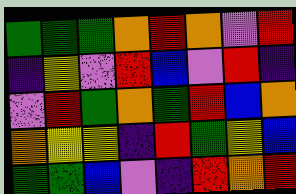[["green", "green", "green", "orange", "red", "orange", "violet", "red"], ["indigo", "yellow", "violet", "red", "blue", "violet", "red", "indigo"], ["violet", "red", "green", "orange", "green", "red", "blue", "orange"], ["orange", "yellow", "yellow", "indigo", "red", "green", "yellow", "blue"], ["green", "green", "blue", "violet", "indigo", "red", "orange", "red"]]